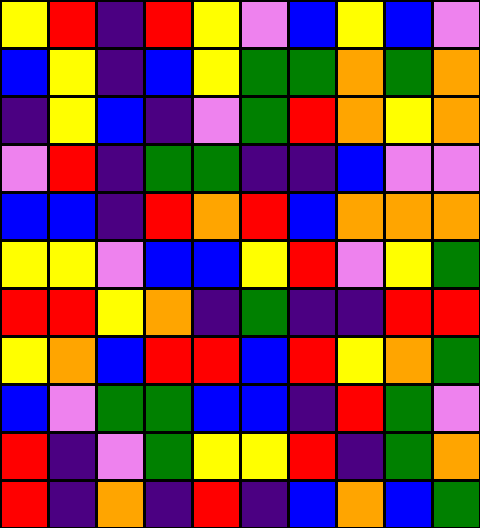[["yellow", "red", "indigo", "red", "yellow", "violet", "blue", "yellow", "blue", "violet"], ["blue", "yellow", "indigo", "blue", "yellow", "green", "green", "orange", "green", "orange"], ["indigo", "yellow", "blue", "indigo", "violet", "green", "red", "orange", "yellow", "orange"], ["violet", "red", "indigo", "green", "green", "indigo", "indigo", "blue", "violet", "violet"], ["blue", "blue", "indigo", "red", "orange", "red", "blue", "orange", "orange", "orange"], ["yellow", "yellow", "violet", "blue", "blue", "yellow", "red", "violet", "yellow", "green"], ["red", "red", "yellow", "orange", "indigo", "green", "indigo", "indigo", "red", "red"], ["yellow", "orange", "blue", "red", "red", "blue", "red", "yellow", "orange", "green"], ["blue", "violet", "green", "green", "blue", "blue", "indigo", "red", "green", "violet"], ["red", "indigo", "violet", "green", "yellow", "yellow", "red", "indigo", "green", "orange"], ["red", "indigo", "orange", "indigo", "red", "indigo", "blue", "orange", "blue", "green"]]